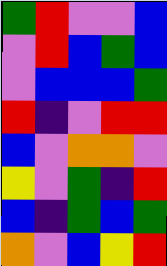[["green", "red", "violet", "violet", "blue"], ["violet", "red", "blue", "green", "blue"], ["violet", "blue", "blue", "blue", "green"], ["red", "indigo", "violet", "red", "red"], ["blue", "violet", "orange", "orange", "violet"], ["yellow", "violet", "green", "indigo", "red"], ["blue", "indigo", "green", "blue", "green"], ["orange", "violet", "blue", "yellow", "red"]]